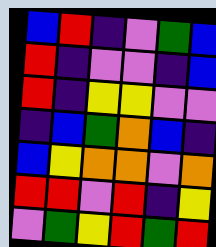[["blue", "red", "indigo", "violet", "green", "blue"], ["red", "indigo", "violet", "violet", "indigo", "blue"], ["red", "indigo", "yellow", "yellow", "violet", "violet"], ["indigo", "blue", "green", "orange", "blue", "indigo"], ["blue", "yellow", "orange", "orange", "violet", "orange"], ["red", "red", "violet", "red", "indigo", "yellow"], ["violet", "green", "yellow", "red", "green", "red"]]